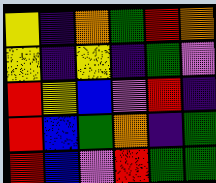[["yellow", "indigo", "orange", "green", "red", "orange"], ["yellow", "indigo", "yellow", "indigo", "green", "violet"], ["red", "yellow", "blue", "violet", "red", "indigo"], ["red", "blue", "green", "orange", "indigo", "green"], ["red", "blue", "violet", "red", "green", "green"]]